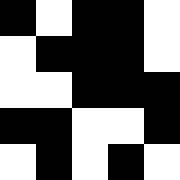[["black", "white", "black", "black", "white"], ["white", "black", "black", "black", "white"], ["white", "white", "black", "black", "black"], ["black", "black", "white", "white", "black"], ["white", "black", "white", "black", "white"]]